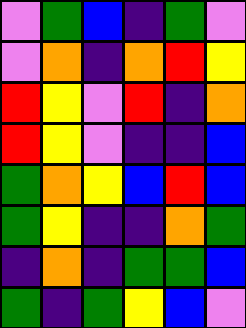[["violet", "green", "blue", "indigo", "green", "violet"], ["violet", "orange", "indigo", "orange", "red", "yellow"], ["red", "yellow", "violet", "red", "indigo", "orange"], ["red", "yellow", "violet", "indigo", "indigo", "blue"], ["green", "orange", "yellow", "blue", "red", "blue"], ["green", "yellow", "indigo", "indigo", "orange", "green"], ["indigo", "orange", "indigo", "green", "green", "blue"], ["green", "indigo", "green", "yellow", "blue", "violet"]]